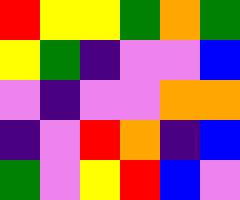[["red", "yellow", "yellow", "green", "orange", "green"], ["yellow", "green", "indigo", "violet", "violet", "blue"], ["violet", "indigo", "violet", "violet", "orange", "orange"], ["indigo", "violet", "red", "orange", "indigo", "blue"], ["green", "violet", "yellow", "red", "blue", "violet"]]